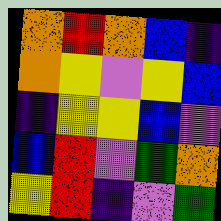[["orange", "red", "orange", "blue", "indigo"], ["orange", "yellow", "violet", "yellow", "blue"], ["indigo", "yellow", "yellow", "blue", "violet"], ["blue", "red", "violet", "green", "orange"], ["yellow", "red", "indigo", "violet", "green"]]